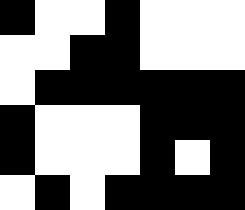[["black", "white", "white", "black", "white", "white", "white"], ["white", "white", "black", "black", "white", "white", "white"], ["white", "black", "black", "black", "black", "black", "black"], ["black", "white", "white", "white", "black", "black", "black"], ["black", "white", "white", "white", "black", "white", "black"], ["white", "black", "white", "black", "black", "black", "black"]]